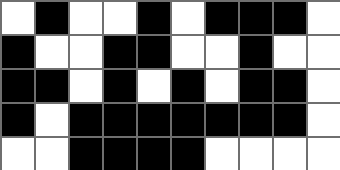[["white", "black", "white", "white", "black", "white", "black", "black", "black", "white"], ["black", "white", "white", "black", "black", "white", "white", "black", "white", "white"], ["black", "black", "white", "black", "white", "black", "white", "black", "black", "white"], ["black", "white", "black", "black", "black", "black", "black", "black", "black", "white"], ["white", "white", "black", "black", "black", "black", "white", "white", "white", "white"]]